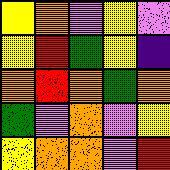[["yellow", "orange", "violet", "yellow", "violet"], ["yellow", "red", "green", "yellow", "indigo"], ["orange", "red", "orange", "green", "orange"], ["green", "violet", "orange", "violet", "yellow"], ["yellow", "orange", "orange", "violet", "red"]]